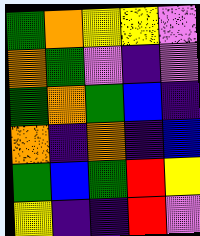[["green", "orange", "yellow", "yellow", "violet"], ["orange", "green", "violet", "indigo", "violet"], ["green", "orange", "green", "blue", "indigo"], ["orange", "indigo", "orange", "indigo", "blue"], ["green", "blue", "green", "red", "yellow"], ["yellow", "indigo", "indigo", "red", "violet"]]